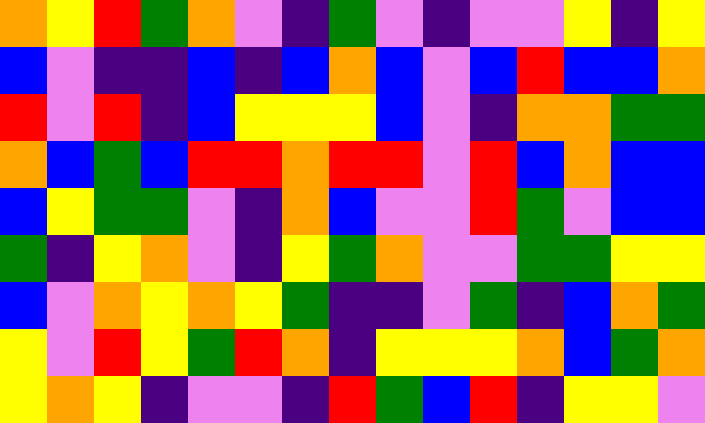[["orange", "yellow", "red", "green", "orange", "violet", "indigo", "green", "violet", "indigo", "violet", "violet", "yellow", "indigo", "yellow"], ["blue", "violet", "indigo", "indigo", "blue", "indigo", "blue", "orange", "blue", "violet", "blue", "red", "blue", "blue", "orange"], ["red", "violet", "red", "indigo", "blue", "yellow", "yellow", "yellow", "blue", "violet", "indigo", "orange", "orange", "green", "green"], ["orange", "blue", "green", "blue", "red", "red", "orange", "red", "red", "violet", "red", "blue", "orange", "blue", "blue"], ["blue", "yellow", "green", "green", "violet", "indigo", "orange", "blue", "violet", "violet", "red", "green", "violet", "blue", "blue"], ["green", "indigo", "yellow", "orange", "violet", "indigo", "yellow", "green", "orange", "violet", "violet", "green", "green", "yellow", "yellow"], ["blue", "violet", "orange", "yellow", "orange", "yellow", "green", "indigo", "indigo", "violet", "green", "indigo", "blue", "orange", "green"], ["yellow", "violet", "red", "yellow", "green", "red", "orange", "indigo", "yellow", "yellow", "yellow", "orange", "blue", "green", "orange"], ["yellow", "orange", "yellow", "indigo", "violet", "violet", "indigo", "red", "green", "blue", "red", "indigo", "yellow", "yellow", "violet"]]